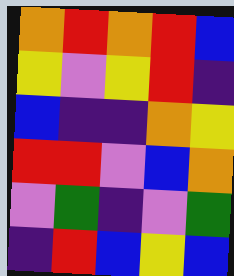[["orange", "red", "orange", "red", "blue"], ["yellow", "violet", "yellow", "red", "indigo"], ["blue", "indigo", "indigo", "orange", "yellow"], ["red", "red", "violet", "blue", "orange"], ["violet", "green", "indigo", "violet", "green"], ["indigo", "red", "blue", "yellow", "blue"]]